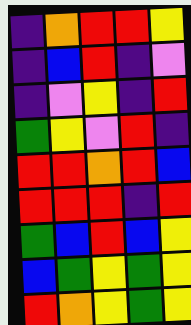[["indigo", "orange", "red", "red", "yellow"], ["indigo", "blue", "red", "indigo", "violet"], ["indigo", "violet", "yellow", "indigo", "red"], ["green", "yellow", "violet", "red", "indigo"], ["red", "red", "orange", "red", "blue"], ["red", "red", "red", "indigo", "red"], ["green", "blue", "red", "blue", "yellow"], ["blue", "green", "yellow", "green", "yellow"], ["red", "orange", "yellow", "green", "yellow"]]